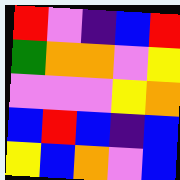[["red", "violet", "indigo", "blue", "red"], ["green", "orange", "orange", "violet", "yellow"], ["violet", "violet", "violet", "yellow", "orange"], ["blue", "red", "blue", "indigo", "blue"], ["yellow", "blue", "orange", "violet", "blue"]]